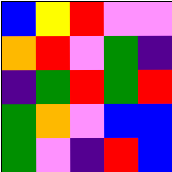[["blue", "yellow", "red", "violet", "violet"], ["orange", "red", "violet", "green", "indigo"], ["indigo", "green", "red", "green", "red"], ["green", "orange", "violet", "blue", "blue"], ["green", "violet", "indigo", "red", "blue"]]